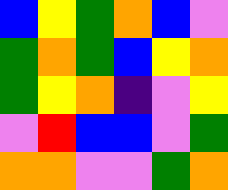[["blue", "yellow", "green", "orange", "blue", "violet"], ["green", "orange", "green", "blue", "yellow", "orange"], ["green", "yellow", "orange", "indigo", "violet", "yellow"], ["violet", "red", "blue", "blue", "violet", "green"], ["orange", "orange", "violet", "violet", "green", "orange"]]